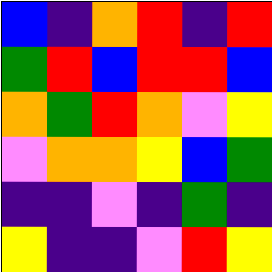[["blue", "indigo", "orange", "red", "indigo", "red"], ["green", "red", "blue", "red", "red", "blue"], ["orange", "green", "red", "orange", "violet", "yellow"], ["violet", "orange", "orange", "yellow", "blue", "green"], ["indigo", "indigo", "violet", "indigo", "green", "indigo"], ["yellow", "indigo", "indigo", "violet", "red", "yellow"]]